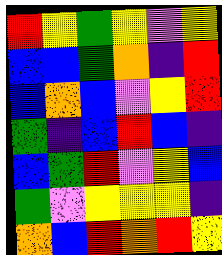[["red", "yellow", "green", "yellow", "violet", "yellow"], ["blue", "blue", "green", "orange", "indigo", "red"], ["blue", "orange", "blue", "violet", "yellow", "red"], ["green", "indigo", "blue", "red", "blue", "indigo"], ["blue", "green", "red", "violet", "yellow", "blue"], ["green", "violet", "yellow", "yellow", "yellow", "indigo"], ["orange", "blue", "red", "orange", "red", "yellow"]]